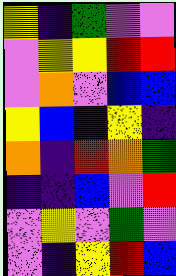[["yellow", "indigo", "green", "violet", "violet"], ["violet", "yellow", "yellow", "red", "red"], ["violet", "orange", "violet", "blue", "blue"], ["yellow", "blue", "indigo", "yellow", "indigo"], ["orange", "indigo", "red", "orange", "green"], ["indigo", "indigo", "blue", "violet", "red"], ["violet", "yellow", "violet", "green", "violet"], ["violet", "indigo", "yellow", "red", "blue"]]